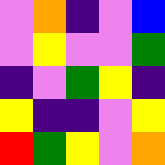[["violet", "orange", "indigo", "violet", "blue"], ["violet", "yellow", "violet", "violet", "green"], ["indigo", "violet", "green", "yellow", "indigo"], ["yellow", "indigo", "indigo", "violet", "yellow"], ["red", "green", "yellow", "violet", "orange"]]